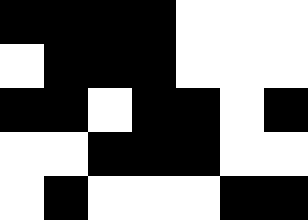[["black", "black", "black", "black", "white", "white", "white"], ["white", "black", "black", "black", "white", "white", "white"], ["black", "black", "white", "black", "black", "white", "black"], ["white", "white", "black", "black", "black", "white", "white"], ["white", "black", "white", "white", "white", "black", "black"]]